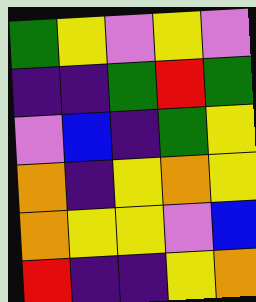[["green", "yellow", "violet", "yellow", "violet"], ["indigo", "indigo", "green", "red", "green"], ["violet", "blue", "indigo", "green", "yellow"], ["orange", "indigo", "yellow", "orange", "yellow"], ["orange", "yellow", "yellow", "violet", "blue"], ["red", "indigo", "indigo", "yellow", "orange"]]